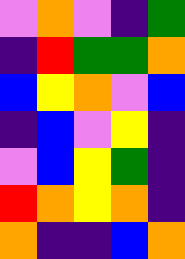[["violet", "orange", "violet", "indigo", "green"], ["indigo", "red", "green", "green", "orange"], ["blue", "yellow", "orange", "violet", "blue"], ["indigo", "blue", "violet", "yellow", "indigo"], ["violet", "blue", "yellow", "green", "indigo"], ["red", "orange", "yellow", "orange", "indigo"], ["orange", "indigo", "indigo", "blue", "orange"]]